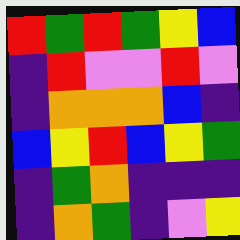[["red", "green", "red", "green", "yellow", "blue"], ["indigo", "red", "violet", "violet", "red", "violet"], ["indigo", "orange", "orange", "orange", "blue", "indigo"], ["blue", "yellow", "red", "blue", "yellow", "green"], ["indigo", "green", "orange", "indigo", "indigo", "indigo"], ["indigo", "orange", "green", "indigo", "violet", "yellow"]]